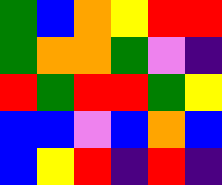[["green", "blue", "orange", "yellow", "red", "red"], ["green", "orange", "orange", "green", "violet", "indigo"], ["red", "green", "red", "red", "green", "yellow"], ["blue", "blue", "violet", "blue", "orange", "blue"], ["blue", "yellow", "red", "indigo", "red", "indigo"]]